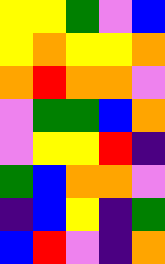[["yellow", "yellow", "green", "violet", "blue"], ["yellow", "orange", "yellow", "yellow", "orange"], ["orange", "red", "orange", "orange", "violet"], ["violet", "green", "green", "blue", "orange"], ["violet", "yellow", "yellow", "red", "indigo"], ["green", "blue", "orange", "orange", "violet"], ["indigo", "blue", "yellow", "indigo", "green"], ["blue", "red", "violet", "indigo", "orange"]]